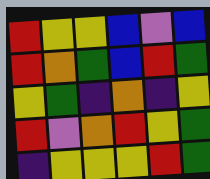[["red", "yellow", "yellow", "blue", "violet", "blue"], ["red", "orange", "green", "blue", "red", "green"], ["yellow", "green", "indigo", "orange", "indigo", "yellow"], ["red", "violet", "orange", "red", "yellow", "green"], ["indigo", "yellow", "yellow", "yellow", "red", "green"]]